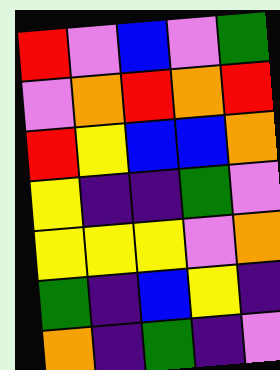[["red", "violet", "blue", "violet", "green"], ["violet", "orange", "red", "orange", "red"], ["red", "yellow", "blue", "blue", "orange"], ["yellow", "indigo", "indigo", "green", "violet"], ["yellow", "yellow", "yellow", "violet", "orange"], ["green", "indigo", "blue", "yellow", "indigo"], ["orange", "indigo", "green", "indigo", "violet"]]